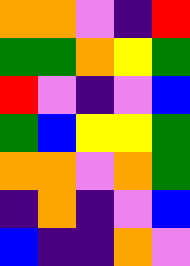[["orange", "orange", "violet", "indigo", "red"], ["green", "green", "orange", "yellow", "green"], ["red", "violet", "indigo", "violet", "blue"], ["green", "blue", "yellow", "yellow", "green"], ["orange", "orange", "violet", "orange", "green"], ["indigo", "orange", "indigo", "violet", "blue"], ["blue", "indigo", "indigo", "orange", "violet"]]